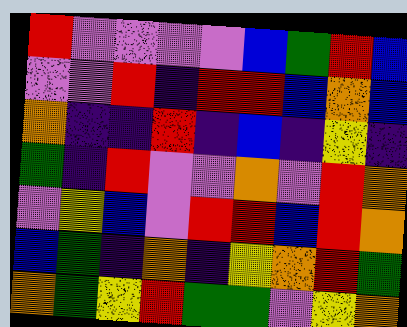[["red", "violet", "violet", "violet", "violet", "blue", "green", "red", "blue"], ["violet", "violet", "red", "indigo", "red", "red", "blue", "orange", "blue"], ["orange", "indigo", "indigo", "red", "indigo", "blue", "indigo", "yellow", "indigo"], ["green", "indigo", "red", "violet", "violet", "orange", "violet", "red", "orange"], ["violet", "yellow", "blue", "violet", "red", "red", "blue", "red", "orange"], ["blue", "green", "indigo", "orange", "indigo", "yellow", "orange", "red", "green"], ["orange", "green", "yellow", "red", "green", "green", "violet", "yellow", "orange"]]